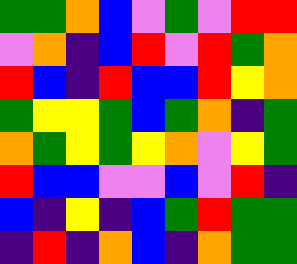[["green", "green", "orange", "blue", "violet", "green", "violet", "red", "red"], ["violet", "orange", "indigo", "blue", "red", "violet", "red", "green", "orange"], ["red", "blue", "indigo", "red", "blue", "blue", "red", "yellow", "orange"], ["green", "yellow", "yellow", "green", "blue", "green", "orange", "indigo", "green"], ["orange", "green", "yellow", "green", "yellow", "orange", "violet", "yellow", "green"], ["red", "blue", "blue", "violet", "violet", "blue", "violet", "red", "indigo"], ["blue", "indigo", "yellow", "indigo", "blue", "green", "red", "green", "green"], ["indigo", "red", "indigo", "orange", "blue", "indigo", "orange", "green", "green"]]